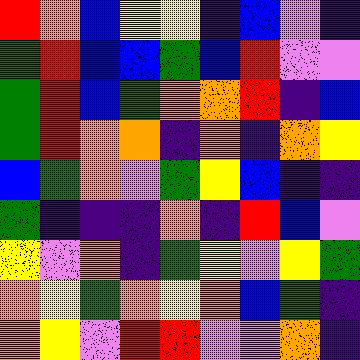[["red", "orange", "blue", "yellow", "yellow", "indigo", "blue", "violet", "indigo"], ["green", "red", "blue", "blue", "green", "blue", "red", "violet", "violet"], ["green", "red", "blue", "green", "orange", "orange", "red", "indigo", "blue"], ["green", "red", "orange", "orange", "indigo", "orange", "indigo", "orange", "yellow"], ["blue", "green", "orange", "violet", "green", "yellow", "blue", "indigo", "indigo"], ["green", "indigo", "indigo", "indigo", "orange", "indigo", "red", "blue", "violet"], ["yellow", "violet", "orange", "indigo", "green", "yellow", "violet", "yellow", "green"], ["orange", "yellow", "green", "orange", "yellow", "orange", "blue", "green", "indigo"], ["orange", "yellow", "violet", "red", "red", "violet", "violet", "orange", "indigo"]]